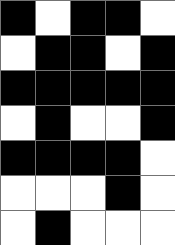[["black", "white", "black", "black", "white"], ["white", "black", "black", "white", "black"], ["black", "black", "black", "black", "black"], ["white", "black", "white", "white", "black"], ["black", "black", "black", "black", "white"], ["white", "white", "white", "black", "white"], ["white", "black", "white", "white", "white"]]